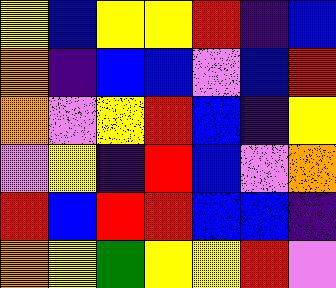[["yellow", "blue", "yellow", "yellow", "red", "indigo", "blue"], ["orange", "indigo", "blue", "blue", "violet", "blue", "red"], ["orange", "violet", "yellow", "red", "blue", "indigo", "yellow"], ["violet", "yellow", "indigo", "red", "blue", "violet", "orange"], ["red", "blue", "red", "red", "blue", "blue", "indigo"], ["orange", "yellow", "green", "yellow", "yellow", "red", "violet"]]